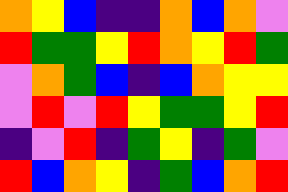[["orange", "yellow", "blue", "indigo", "indigo", "orange", "blue", "orange", "violet"], ["red", "green", "green", "yellow", "red", "orange", "yellow", "red", "green"], ["violet", "orange", "green", "blue", "indigo", "blue", "orange", "yellow", "yellow"], ["violet", "red", "violet", "red", "yellow", "green", "green", "yellow", "red"], ["indigo", "violet", "red", "indigo", "green", "yellow", "indigo", "green", "violet"], ["red", "blue", "orange", "yellow", "indigo", "green", "blue", "orange", "red"]]